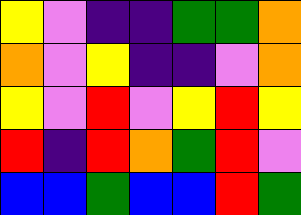[["yellow", "violet", "indigo", "indigo", "green", "green", "orange"], ["orange", "violet", "yellow", "indigo", "indigo", "violet", "orange"], ["yellow", "violet", "red", "violet", "yellow", "red", "yellow"], ["red", "indigo", "red", "orange", "green", "red", "violet"], ["blue", "blue", "green", "blue", "blue", "red", "green"]]